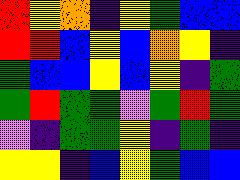[["red", "yellow", "orange", "indigo", "yellow", "green", "blue", "blue"], ["red", "red", "blue", "yellow", "blue", "orange", "yellow", "indigo"], ["green", "blue", "blue", "yellow", "blue", "yellow", "indigo", "green"], ["green", "red", "green", "green", "violet", "green", "red", "green"], ["violet", "indigo", "green", "green", "yellow", "indigo", "green", "indigo"], ["yellow", "yellow", "indigo", "blue", "yellow", "green", "blue", "blue"]]